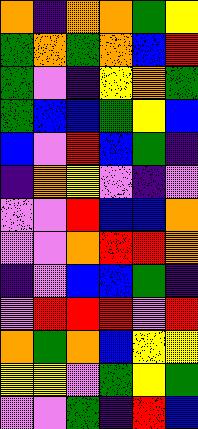[["orange", "indigo", "orange", "orange", "green", "yellow"], ["green", "orange", "green", "orange", "blue", "red"], ["green", "violet", "indigo", "yellow", "orange", "green"], ["green", "blue", "blue", "green", "yellow", "blue"], ["blue", "violet", "red", "blue", "green", "indigo"], ["indigo", "orange", "yellow", "violet", "indigo", "violet"], ["violet", "violet", "red", "blue", "blue", "orange"], ["violet", "violet", "orange", "red", "red", "orange"], ["indigo", "violet", "blue", "blue", "green", "indigo"], ["violet", "red", "red", "red", "violet", "red"], ["orange", "green", "orange", "blue", "yellow", "yellow"], ["yellow", "yellow", "violet", "green", "yellow", "green"], ["violet", "violet", "green", "indigo", "red", "blue"]]